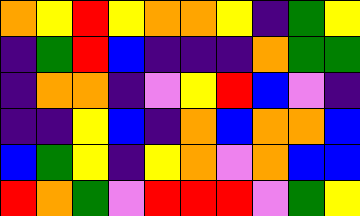[["orange", "yellow", "red", "yellow", "orange", "orange", "yellow", "indigo", "green", "yellow"], ["indigo", "green", "red", "blue", "indigo", "indigo", "indigo", "orange", "green", "green"], ["indigo", "orange", "orange", "indigo", "violet", "yellow", "red", "blue", "violet", "indigo"], ["indigo", "indigo", "yellow", "blue", "indigo", "orange", "blue", "orange", "orange", "blue"], ["blue", "green", "yellow", "indigo", "yellow", "orange", "violet", "orange", "blue", "blue"], ["red", "orange", "green", "violet", "red", "red", "red", "violet", "green", "yellow"]]